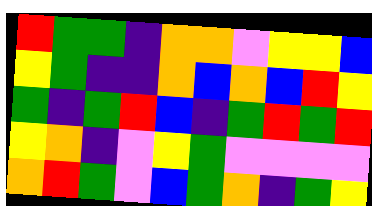[["red", "green", "green", "indigo", "orange", "orange", "violet", "yellow", "yellow", "blue"], ["yellow", "green", "indigo", "indigo", "orange", "blue", "orange", "blue", "red", "yellow"], ["green", "indigo", "green", "red", "blue", "indigo", "green", "red", "green", "red"], ["yellow", "orange", "indigo", "violet", "yellow", "green", "violet", "violet", "violet", "violet"], ["orange", "red", "green", "violet", "blue", "green", "orange", "indigo", "green", "yellow"]]